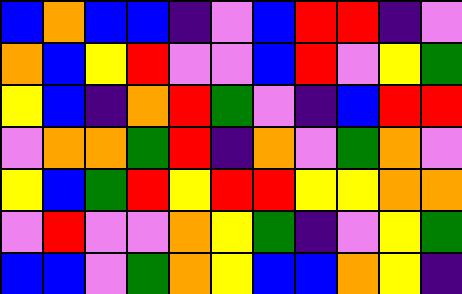[["blue", "orange", "blue", "blue", "indigo", "violet", "blue", "red", "red", "indigo", "violet"], ["orange", "blue", "yellow", "red", "violet", "violet", "blue", "red", "violet", "yellow", "green"], ["yellow", "blue", "indigo", "orange", "red", "green", "violet", "indigo", "blue", "red", "red"], ["violet", "orange", "orange", "green", "red", "indigo", "orange", "violet", "green", "orange", "violet"], ["yellow", "blue", "green", "red", "yellow", "red", "red", "yellow", "yellow", "orange", "orange"], ["violet", "red", "violet", "violet", "orange", "yellow", "green", "indigo", "violet", "yellow", "green"], ["blue", "blue", "violet", "green", "orange", "yellow", "blue", "blue", "orange", "yellow", "indigo"]]